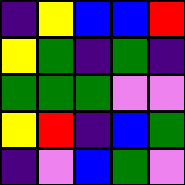[["indigo", "yellow", "blue", "blue", "red"], ["yellow", "green", "indigo", "green", "indigo"], ["green", "green", "green", "violet", "violet"], ["yellow", "red", "indigo", "blue", "green"], ["indigo", "violet", "blue", "green", "violet"]]